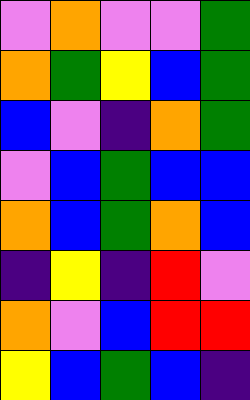[["violet", "orange", "violet", "violet", "green"], ["orange", "green", "yellow", "blue", "green"], ["blue", "violet", "indigo", "orange", "green"], ["violet", "blue", "green", "blue", "blue"], ["orange", "blue", "green", "orange", "blue"], ["indigo", "yellow", "indigo", "red", "violet"], ["orange", "violet", "blue", "red", "red"], ["yellow", "blue", "green", "blue", "indigo"]]